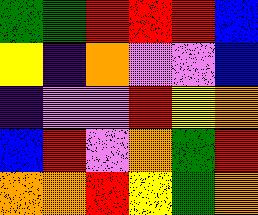[["green", "green", "red", "red", "red", "blue"], ["yellow", "indigo", "orange", "violet", "violet", "blue"], ["indigo", "violet", "violet", "red", "yellow", "orange"], ["blue", "red", "violet", "orange", "green", "red"], ["orange", "orange", "red", "yellow", "green", "orange"]]